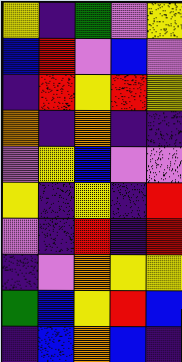[["yellow", "indigo", "green", "violet", "yellow"], ["blue", "red", "violet", "blue", "violet"], ["indigo", "red", "yellow", "red", "yellow"], ["orange", "indigo", "orange", "indigo", "indigo"], ["violet", "yellow", "blue", "violet", "violet"], ["yellow", "indigo", "yellow", "indigo", "red"], ["violet", "indigo", "red", "indigo", "red"], ["indigo", "violet", "orange", "yellow", "yellow"], ["green", "blue", "yellow", "red", "blue"], ["indigo", "blue", "orange", "blue", "indigo"]]